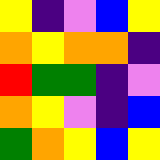[["yellow", "indigo", "violet", "blue", "yellow"], ["orange", "yellow", "orange", "orange", "indigo"], ["red", "green", "green", "indigo", "violet"], ["orange", "yellow", "violet", "indigo", "blue"], ["green", "orange", "yellow", "blue", "yellow"]]